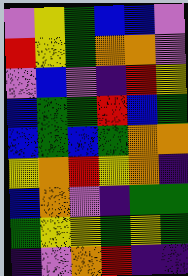[["violet", "yellow", "green", "blue", "blue", "violet"], ["red", "yellow", "green", "orange", "orange", "violet"], ["violet", "blue", "violet", "indigo", "red", "yellow"], ["blue", "green", "green", "red", "blue", "green"], ["blue", "green", "blue", "green", "orange", "orange"], ["yellow", "orange", "red", "yellow", "orange", "indigo"], ["blue", "orange", "violet", "indigo", "green", "green"], ["green", "yellow", "yellow", "green", "yellow", "green"], ["indigo", "violet", "orange", "red", "indigo", "indigo"]]